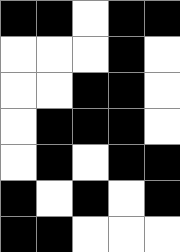[["black", "black", "white", "black", "black"], ["white", "white", "white", "black", "white"], ["white", "white", "black", "black", "white"], ["white", "black", "black", "black", "white"], ["white", "black", "white", "black", "black"], ["black", "white", "black", "white", "black"], ["black", "black", "white", "white", "white"]]